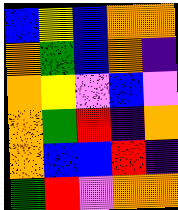[["blue", "yellow", "blue", "orange", "orange"], ["orange", "green", "blue", "orange", "indigo"], ["orange", "yellow", "violet", "blue", "violet"], ["orange", "green", "red", "indigo", "orange"], ["orange", "blue", "blue", "red", "indigo"], ["green", "red", "violet", "orange", "orange"]]